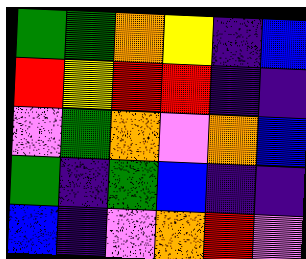[["green", "green", "orange", "yellow", "indigo", "blue"], ["red", "yellow", "red", "red", "indigo", "indigo"], ["violet", "green", "orange", "violet", "orange", "blue"], ["green", "indigo", "green", "blue", "indigo", "indigo"], ["blue", "indigo", "violet", "orange", "red", "violet"]]